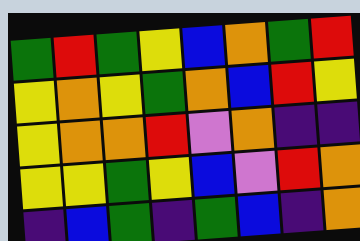[["green", "red", "green", "yellow", "blue", "orange", "green", "red"], ["yellow", "orange", "yellow", "green", "orange", "blue", "red", "yellow"], ["yellow", "orange", "orange", "red", "violet", "orange", "indigo", "indigo"], ["yellow", "yellow", "green", "yellow", "blue", "violet", "red", "orange"], ["indigo", "blue", "green", "indigo", "green", "blue", "indigo", "orange"]]